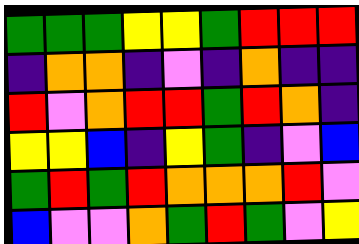[["green", "green", "green", "yellow", "yellow", "green", "red", "red", "red"], ["indigo", "orange", "orange", "indigo", "violet", "indigo", "orange", "indigo", "indigo"], ["red", "violet", "orange", "red", "red", "green", "red", "orange", "indigo"], ["yellow", "yellow", "blue", "indigo", "yellow", "green", "indigo", "violet", "blue"], ["green", "red", "green", "red", "orange", "orange", "orange", "red", "violet"], ["blue", "violet", "violet", "orange", "green", "red", "green", "violet", "yellow"]]